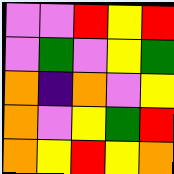[["violet", "violet", "red", "yellow", "red"], ["violet", "green", "violet", "yellow", "green"], ["orange", "indigo", "orange", "violet", "yellow"], ["orange", "violet", "yellow", "green", "red"], ["orange", "yellow", "red", "yellow", "orange"]]